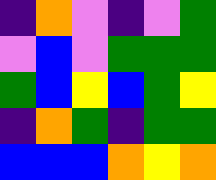[["indigo", "orange", "violet", "indigo", "violet", "green"], ["violet", "blue", "violet", "green", "green", "green"], ["green", "blue", "yellow", "blue", "green", "yellow"], ["indigo", "orange", "green", "indigo", "green", "green"], ["blue", "blue", "blue", "orange", "yellow", "orange"]]